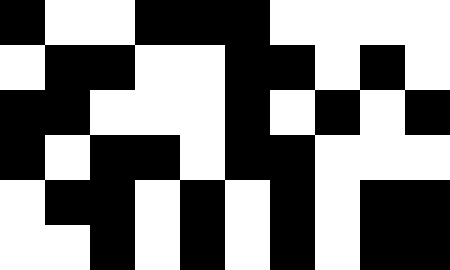[["black", "white", "white", "black", "black", "black", "white", "white", "white", "white"], ["white", "black", "black", "white", "white", "black", "black", "white", "black", "white"], ["black", "black", "white", "white", "white", "black", "white", "black", "white", "black"], ["black", "white", "black", "black", "white", "black", "black", "white", "white", "white"], ["white", "black", "black", "white", "black", "white", "black", "white", "black", "black"], ["white", "white", "black", "white", "black", "white", "black", "white", "black", "black"]]